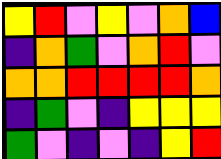[["yellow", "red", "violet", "yellow", "violet", "orange", "blue"], ["indigo", "orange", "green", "violet", "orange", "red", "violet"], ["orange", "orange", "red", "red", "red", "red", "orange"], ["indigo", "green", "violet", "indigo", "yellow", "yellow", "yellow"], ["green", "violet", "indigo", "violet", "indigo", "yellow", "red"]]